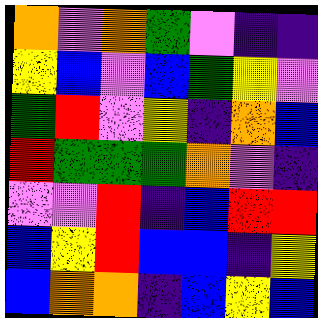[["orange", "violet", "orange", "green", "violet", "indigo", "indigo"], ["yellow", "blue", "violet", "blue", "green", "yellow", "violet"], ["green", "red", "violet", "yellow", "indigo", "orange", "blue"], ["red", "green", "green", "green", "orange", "violet", "indigo"], ["violet", "violet", "red", "indigo", "blue", "red", "red"], ["blue", "yellow", "red", "blue", "blue", "indigo", "yellow"], ["blue", "orange", "orange", "indigo", "blue", "yellow", "blue"]]